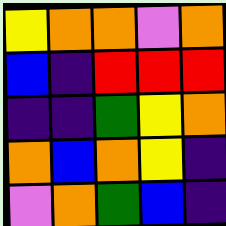[["yellow", "orange", "orange", "violet", "orange"], ["blue", "indigo", "red", "red", "red"], ["indigo", "indigo", "green", "yellow", "orange"], ["orange", "blue", "orange", "yellow", "indigo"], ["violet", "orange", "green", "blue", "indigo"]]